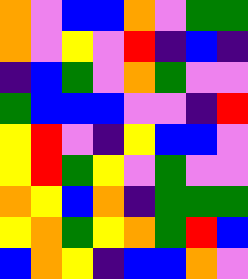[["orange", "violet", "blue", "blue", "orange", "violet", "green", "green"], ["orange", "violet", "yellow", "violet", "red", "indigo", "blue", "indigo"], ["indigo", "blue", "green", "violet", "orange", "green", "violet", "violet"], ["green", "blue", "blue", "blue", "violet", "violet", "indigo", "red"], ["yellow", "red", "violet", "indigo", "yellow", "blue", "blue", "violet"], ["yellow", "red", "green", "yellow", "violet", "green", "violet", "violet"], ["orange", "yellow", "blue", "orange", "indigo", "green", "green", "green"], ["yellow", "orange", "green", "yellow", "orange", "green", "red", "blue"], ["blue", "orange", "yellow", "indigo", "blue", "blue", "orange", "violet"]]